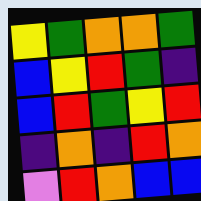[["yellow", "green", "orange", "orange", "green"], ["blue", "yellow", "red", "green", "indigo"], ["blue", "red", "green", "yellow", "red"], ["indigo", "orange", "indigo", "red", "orange"], ["violet", "red", "orange", "blue", "blue"]]